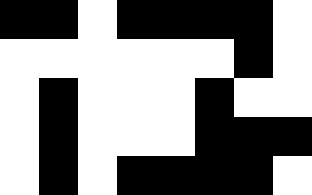[["black", "black", "white", "black", "black", "black", "black", "white"], ["white", "white", "white", "white", "white", "white", "black", "white"], ["white", "black", "white", "white", "white", "black", "white", "white"], ["white", "black", "white", "white", "white", "black", "black", "black"], ["white", "black", "white", "black", "black", "black", "black", "white"]]